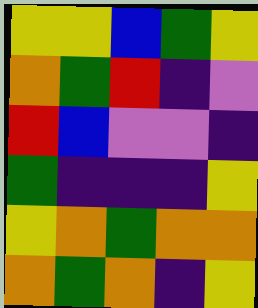[["yellow", "yellow", "blue", "green", "yellow"], ["orange", "green", "red", "indigo", "violet"], ["red", "blue", "violet", "violet", "indigo"], ["green", "indigo", "indigo", "indigo", "yellow"], ["yellow", "orange", "green", "orange", "orange"], ["orange", "green", "orange", "indigo", "yellow"]]